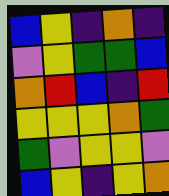[["blue", "yellow", "indigo", "orange", "indigo"], ["violet", "yellow", "green", "green", "blue"], ["orange", "red", "blue", "indigo", "red"], ["yellow", "yellow", "yellow", "orange", "green"], ["green", "violet", "yellow", "yellow", "violet"], ["blue", "yellow", "indigo", "yellow", "orange"]]